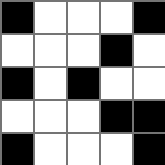[["black", "white", "white", "white", "black"], ["white", "white", "white", "black", "white"], ["black", "white", "black", "white", "white"], ["white", "white", "white", "black", "black"], ["black", "white", "white", "white", "black"]]